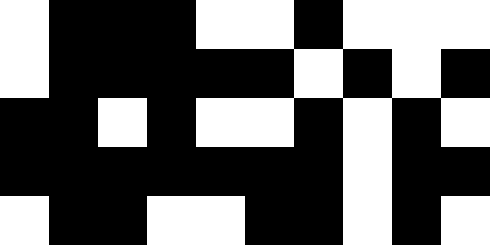[["white", "black", "black", "black", "white", "white", "black", "white", "white", "white"], ["white", "black", "black", "black", "black", "black", "white", "black", "white", "black"], ["black", "black", "white", "black", "white", "white", "black", "white", "black", "white"], ["black", "black", "black", "black", "black", "black", "black", "white", "black", "black"], ["white", "black", "black", "white", "white", "black", "black", "white", "black", "white"]]